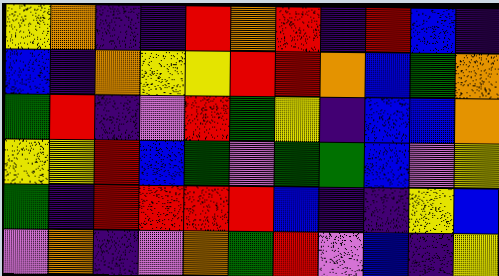[["yellow", "orange", "indigo", "indigo", "red", "orange", "red", "indigo", "red", "blue", "indigo"], ["blue", "indigo", "orange", "yellow", "yellow", "red", "red", "orange", "blue", "green", "orange"], ["green", "red", "indigo", "violet", "red", "green", "yellow", "indigo", "blue", "blue", "orange"], ["yellow", "yellow", "red", "blue", "green", "violet", "green", "green", "blue", "violet", "yellow"], ["green", "indigo", "red", "red", "red", "red", "blue", "indigo", "indigo", "yellow", "blue"], ["violet", "orange", "indigo", "violet", "orange", "green", "red", "violet", "blue", "indigo", "yellow"]]